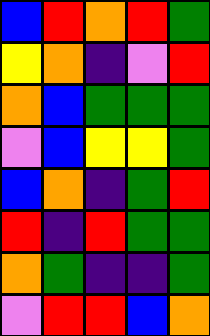[["blue", "red", "orange", "red", "green"], ["yellow", "orange", "indigo", "violet", "red"], ["orange", "blue", "green", "green", "green"], ["violet", "blue", "yellow", "yellow", "green"], ["blue", "orange", "indigo", "green", "red"], ["red", "indigo", "red", "green", "green"], ["orange", "green", "indigo", "indigo", "green"], ["violet", "red", "red", "blue", "orange"]]